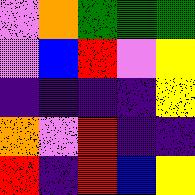[["violet", "orange", "green", "green", "green"], ["violet", "blue", "red", "violet", "yellow"], ["indigo", "indigo", "indigo", "indigo", "yellow"], ["orange", "violet", "red", "indigo", "indigo"], ["red", "indigo", "red", "blue", "yellow"]]